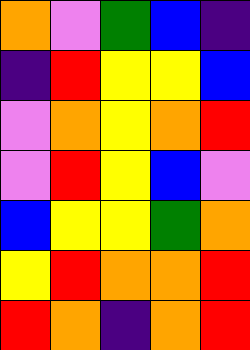[["orange", "violet", "green", "blue", "indigo"], ["indigo", "red", "yellow", "yellow", "blue"], ["violet", "orange", "yellow", "orange", "red"], ["violet", "red", "yellow", "blue", "violet"], ["blue", "yellow", "yellow", "green", "orange"], ["yellow", "red", "orange", "orange", "red"], ["red", "orange", "indigo", "orange", "red"]]